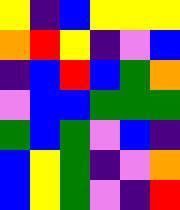[["yellow", "indigo", "blue", "yellow", "yellow", "yellow"], ["orange", "red", "yellow", "indigo", "violet", "blue"], ["indigo", "blue", "red", "blue", "green", "orange"], ["violet", "blue", "blue", "green", "green", "green"], ["green", "blue", "green", "violet", "blue", "indigo"], ["blue", "yellow", "green", "indigo", "violet", "orange"], ["blue", "yellow", "green", "violet", "indigo", "red"]]